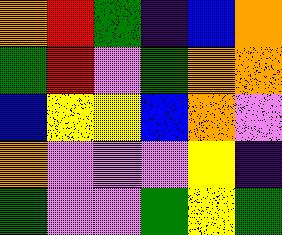[["orange", "red", "green", "indigo", "blue", "orange"], ["green", "red", "violet", "green", "orange", "orange"], ["blue", "yellow", "yellow", "blue", "orange", "violet"], ["orange", "violet", "violet", "violet", "yellow", "indigo"], ["green", "violet", "violet", "green", "yellow", "green"]]